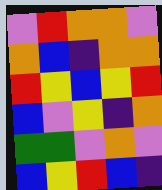[["violet", "red", "orange", "orange", "violet"], ["orange", "blue", "indigo", "orange", "orange"], ["red", "yellow", "blue", "yellow", "red"], ["blue", "violet", "yellow", "indigo", "orange"], ["green", "green", "violet", "orange", "violet"], ["blue", "yellow", "red", "blue", "indigo"]]